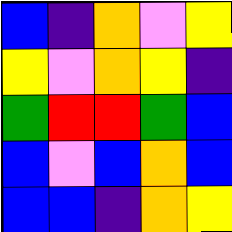[["blue", "indigo", "orange", "violet", "yellow"], ["yellow", "violet", "orange", "yellow", "indigo"], ["green", "red", "red", "green", "blue"], ["blue", "violet", "blue", "orange", "blue"], ["blue", "blue", "indigo", "orange", "yellow"]]